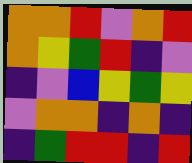[["orange", "orange", "red", "violet", "orange", "red"], ["orange", "yellow", "green", "red", "indigo", "violet"], ["indigo", "violet", "blue", "yellow", "green", "yellow"], ["violet", "orange", "orange", "indigo", "orange", "indigo"], ["indigo", "green", "red", "red", "indigo", "red"]]